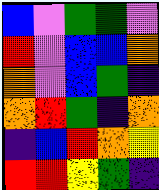[["blue", "violet", "green", "green", "violet"], ["red", "violet", "blue", "blue", "orange"], ["orange", "violet", "blue", "green", "indigo"], ["orange", "red", "green", "indigo", "orange"], ["indigo", "blue", "red", "orange", "yellow"], ["red", "red", "yellow", "green", "indigo"]]